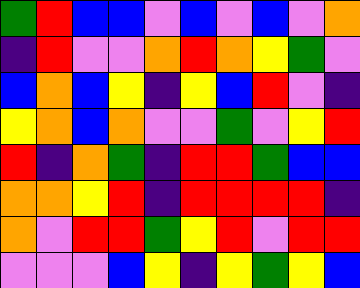[["green", "red", "blue", "blue", "violet", "blue", "violet", "blue", "violet", "orange"], ["indigo", "red", "violet", "violet", "orange", "red", "orange", "yellow", "green", "violet"], ["blue", "orange", "blue", "yellow", "indigo", "yellow", "blue", "red", "violet", "indigo"], ["yellow", "orange", "blue", "orange", "violet", "violet", "green", "violet", "yellow", "red"], ["red", "indigo", "orange", "green", "indigo", "red", "red", "green", "blue", "blue"], ["orange", "orange", "yellow", "red", "indigo", "red", "red", "red", "red", "indigo"], ["orange", "violet", "red", "red", "green", "yellow", "red", "violet", "red", "red"], ["violet", "violet", "violet", "blue", "yellow", "indigo", "yellow", "green", "yellow", "blue"]]